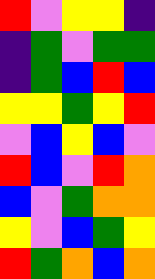[["red", "violet", "yellow", "yellow", "indigo"], ["indigo", "green", "violet", "green", "green"], ["indigo", "green", "blue", "red", "blue"], ["yellow", "yellow", "green", "yellow", "red"], ["violet", "blue", "yellow", "blue", "violet"], ["red", "blue", "violet", "red", "orange"], ["blue", "violet", "green", "orange", "orange"], ["yellow", "violet", "blue", "green", "yellow"], ["red", "green", "orange", "blue", "orange"]]